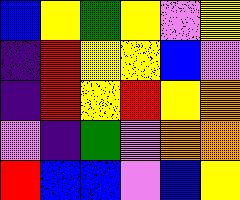[["blue", "yellow", "green", "yellow", "violet", "yellow"], ["indigo", "red", "yellow", "yellow", "blue", "violet"], ["indigo", "red", "yellow", "red", "yellow", "orange"], ["violet", "indigo", "green", "violet", "orange", "orange"], ["red", "blue", "blue", "violet", "blue", "yellow"]]